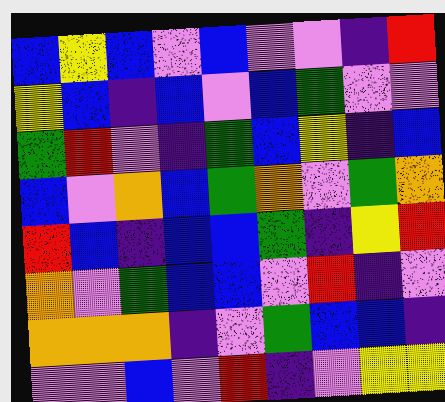[["blue", "yellow", "blue", "violet", "blue", "violet", "violet", "indigo", "red"], ["yellow", "blue", "indigo", "blue", "violet", "blue", "green", "violet", "violet"], ["green", "red", "violet", "indigo", "green", "blue", "yellow", "indigo", "blue"], ["blue", "violet", "orange", "blue", "green", "orange", "violet", "green", "orange"], ["red", "blue", "indigo", "blue", "blue", "green", "indigo", "yellow", "red"], ["orange", "violet", "green", "blue", "blue", "violet", "red", "indigo", "violet"], ["orange", "orange", "orange", "indigo", "violet", "green", "blue", "blue", "indigo"], ["violet", "violet", "blue", "violet", "red", "indigo", "violet", "yellow", "yellow"]]